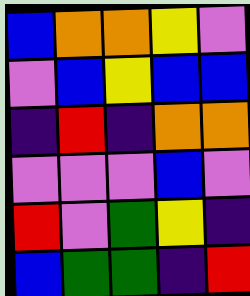[["blue", "orange", "orange", "yellow", "violet"], ["violet", "blue", "yellow", "blue", "blue"], ["indigo", "red", "indigo", "orange", "orange"], ["violet", "violet", "violet", "blue", "violet"], ["red", "violet", "green", "yellow", "indigo"], ["blue", "green", "green", "indigo", "red"]]